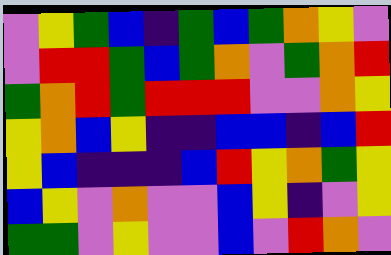[["violet", "yellow", "green", "blue", "indigo", "green", "blue", "green", "orange", "yellow", "violet"], ["violet", "red", "red", "green", "blue", "green", "orange", "violet", "green", "orange", "red"], ["green", "orange", "red", "green", "red", "red", "red", "violet", "violet", "orange", "yellow"], ["yellow", "orange", "blue", "yellow", "indigo", "indigo", "blue", "blue", "indigo", "blue", "red"], ["yellow", "blue", "indigo", "indigo", "indigo", "blue", "red", "yellow", "orange", "green", "yellow"], ["blue", "yellow", "violet", "orange", "violet", "violet", "blue", "yellow", "indigo", "violet", "yellow"], ["green", "green", "violet", "yellow", "violet", "violet", "blue", "violet", "red", "orange", "violet"]]